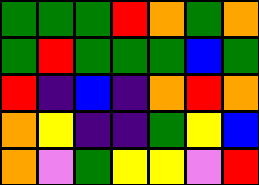[["green", "green", "green", "red", "orange", "green", "orange"], ["green", "red", "green", "green", "green", "blue", "green"], ["red", "indigo", "blue", "indigo", "orange", "red", "orange"], ["orange", "yellow", "indigo", "indigo", "green", "yellow", "blue"], ["orange", "violet", "green", "yellow", "yellow", "violet", "red"]]